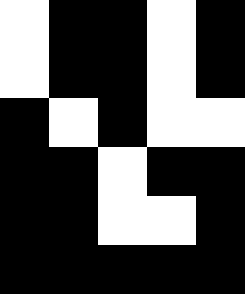[["white", "black", "black", "white", "black"], ["white", "black", "black", "white", "black"], ["black", "white", "black", "white", "white"], ["black", "black", "white", "black", "black"], ["black", "black", "white", "white", "black"], ["black", "black", "black", "black", "black"]]